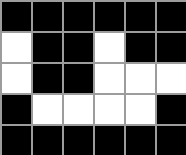[["black", "black", "black", "black", "black", "black"], ["white", "black", "black", "white", "black", "black"], ["white", "black", "black", "white", "white", "white"], ["black", "white", "white", "white", "white", "black"], ["black", "black", "black", "black", "black", "black"]]